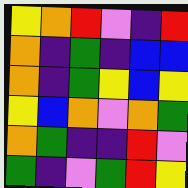[["yellow", "orange", "red", "violet", "indigo", "red"], ["orange", "indigo", "green", "indigo", "blue", "blue"], ["orange", "indigo", "green", "yellow", "blue", "yellow"], ["yellow", "blue", "orange", "violet", "orange", "green"], ["orange", "green", "indigo", "indigo", "red", "violet"], ["green", "indigo", "violet", "green", "red", "yellow"]]